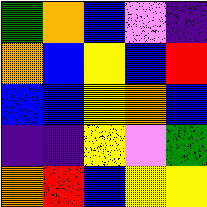[["green", "orange", "blue", "violet", "indigo"], ["orange", "blue", "yellow", "blue", "red"], ["blue", "blue", "yellow", "orange", "blue"], ["indigo", "indigo", "yellow", "violet", "green"], ["orange", "red", "blue", "yellow", "yellow"]]